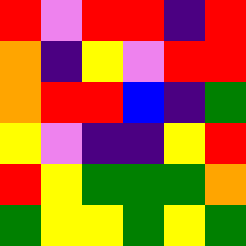[["red", "violet", "red", "red", "indigo", "red"], ["orange", "indigo", "yellow", "violet", "red", "red"], ["orange", "red", "red", "blue", "indigo", "green"], ["yellow", "violet", "indigo", "indigo", "yellow", "red"], ["red", "yellow", "green", "green", "green", "orange"], ["green", "yellow", "yellow", "green", "yellow", "green"]]